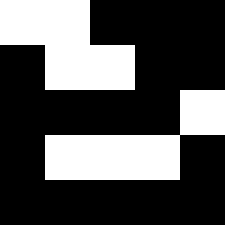[["white", "white", "black", "black", "black"], ["black", "white", "white", "black", "black"], ["black", "black", "black", "black", "white"], ["black", "white", "white", "white", "black"], ["black", "black", "black", "black", "black"]]